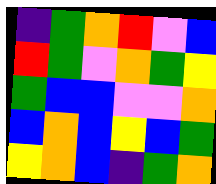[["indigo", "green", "orange", "red", "violet", "blue"], ["red", "green", "violet", "orange", "green", "yellow"], ["green", "blue", "blue", "violet", "violet", "orange"], ["blue", "orange", "blue", "yellow", "blue", "green"], ["yellow", "orange", "blue", "indigo", "green", "orange"]]